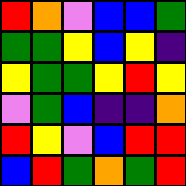[["red", "orange", "violet", "blue", "blue", "green"], ["green", "green", "yellow", "blue", "yellow", "indigo"], ["yellow", "green", "green", "yellow", "red", "yellow"], ["violet", "green", "blue", "indigo", "indigo", "orange"], ["red", "yellow", "violet", "blue", "red", "red"], ["blue", "red", "green", "orange", "green", "red"]]